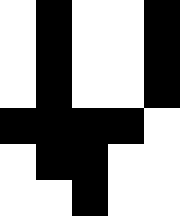[["white", "black", "white", "white", "black"], ["white", "black", "white", "white", "black"], ["white", "black", "white", "white", "black"], ["black", "black", "black", "black", "white"], ["white", "black", "black", "white", "white"], ["white", "white", "black", "white", "white"]]